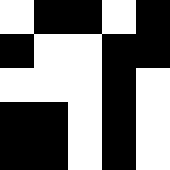[["white", "black", "black", "white", "black"], ["black", "white", "white", "black", "black"], ["white", "white", "white", "black", "white"], ["black", "black", "white", "black", "white"], ["black", "black", "white", "black", "white"]]